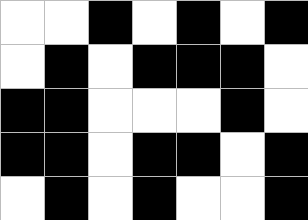[["white", "white", "black", "white", "black", "white", "black"], ["white", "black", "white", "black", "black", "black", "white"], ["black", "black", "white", "white", "white", "black", "white"], ["black", "black", "white", "black", "black", "white", "black"], ["white", "black", "white", "black", "white", "white", "black"]]